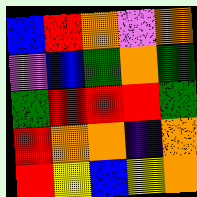[["blue", "red", "orange", "violet", "orange"], ["violet", "blue", "green", "orange", "green"], ["green", "red", "red", "red", "green"], ["red", "orange", "orange", "indigo", "orange"], ["red", "yellow", "blue", "yellow", "orange"]]